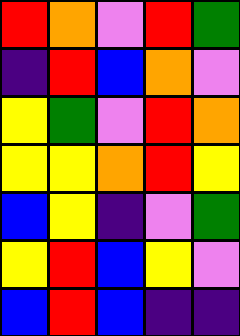[["red", "orange", "violet", "red", "green"], ["indigo", "red", "blue", "orange", "violet"], ["yellow", "green", "violet", "red", "orange"], ["yellow", "yellow", "orange", "red", "yellow"], ["blue", "yellow", "indigo", "violet", "green"], ["yellow", "red", "blue", "yellow", "violet"], ["blue", "red", "blue", "indigo", "indigo"]]